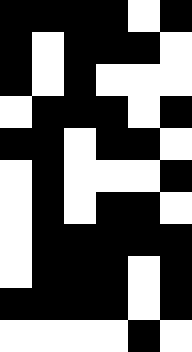[["black", "black", "black", "black", "white", "black"], ["black", "white", "black", "black", "black", "white"], ["black", "white", "black", "white", "white", "white"], ["white", "black", "black", "black", "white", "black"], ["black", "black", "white", "black", "black", "white"], ["white", "black", "white", "white", "white", "black"], ["white", "black", "white", "black", "black", "white"], ["white", "black", "black", "black", "black", "black"], ["white", "black", "black", "black", "white", "black"], ["black", "black", "black", "black", "white", "black"], ["white", "white", "white", "white", "black", "white"]]